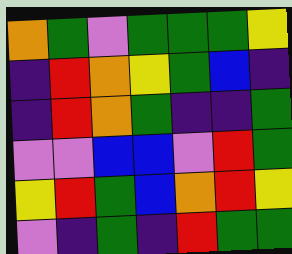[["orange", "green", "violet", "green", "green", "green", "yellow"], ["indigo", "red", "orange", "yellow", "green", "blue", "indigo"], ["indigo", "red", "orange", "green", "indigo", "indigo", "green"], ["violet", "violet", "blue", "blue", "violet", "red", "green"], ["yellow", "red", "green", "blue", "orange", "red", "yellow"], ["violet", "indigo", "green", "indigo", "red", "green", "green"]]